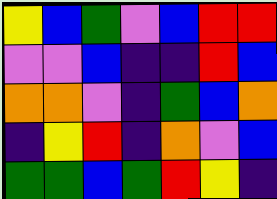[["yellow", "blue", "green", "violet", "blue", "red", "red"], ["violet", "violet", "blue", "indigo", "indigo", "red", "blue"], ["orange", "orange", "violet", "indigo", "green", "blue", "orange"], ["indigo", "yellow", "red", "indigo", "orange", "violet", "blue"], ["green", "green", "blue", "green", "red", "yellow", "indigo"]]